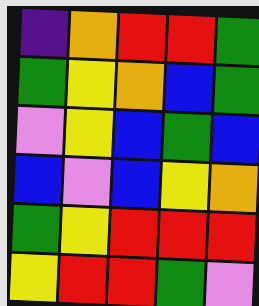[["indigo", "orange", "red", "red", "green"], ["green", "yellow", "orange", "blue", "green"], ["violet", "yellow", "blue", "green", "blue"], ["blue", "violet", "blue", "yellow", "orange"], ["green", "yellow", "red", "red", "red"], ["yellow", "red", "red", "green", "violet"]]